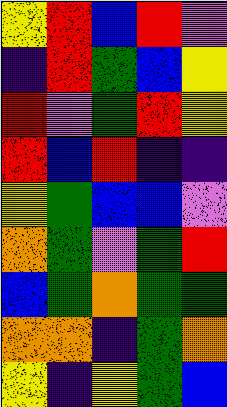[["yellow", "red", "blue", "red", "violet"], ["indigo", "red", "green", "blue", "yellow"], ["red", "violet", "green", "red", "yellow"], ["red", "blue", "red", "indigo", "indigo"], ["yellow", "green", "blue", "blue", "violet"], ["orange", "green", "violet", "green", "red"], ["blue", "green", "orange", "green", "green"], ["orange", "orange", "indigo", "green", "orange"], ["yellow", "indigo", "yellow", "green", "blue"]]